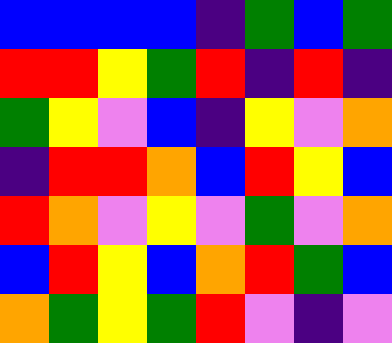[["blue", "blue", "blue", "blue", "indigo", "green", "blue", "green"], ["red", "red", "yellow", "green", "red", "indigo", "red", "indigo"], ["green", "yellow", "violet", "blue", "indigo", "yellow", "violet", "orange"], ["indigo", "red", "red", "orange", "blue", "red", "yellow", "blue"], ["red", "orange", "violet", "yellow", "violet", "green", "violet", "orange"], ["blue", "red", "yellow", "blue", "orange", "red", "green", "blue"], ["orange", "green", "yellow", "green", "red", "violet", "indigo", "violet"]]